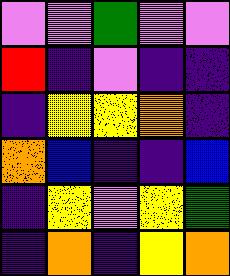[["violet", "violet", "green", "violet", "violet"], ["red", "indigo", "violet", "indigo", "indigo"], ["indigo", "yellow", "yellow", "orange", "indigo"], ["orange", "blue", "indigo", "indigo", "blue"], ["indigo", "yellow", "violet", "yellow", "green"], ["indigo", "orange", "indigo", "yellow", "orange"]]